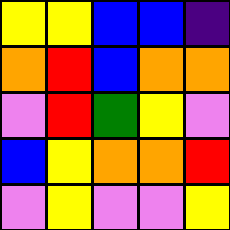[["yellow", "yellow", "blue", "blue", "indigo"], ["orange", "red", "blue", "orange", "orange"], ["violet", "red", "green", "yellow", "violet"], ["blue", "yellow", "orange", "orange", "red"], ["violet", "yellow", "violet", "violet", "yellow"]]